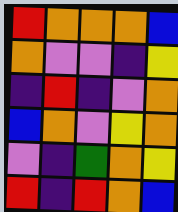[["red", "orange", "orange", "orange", "blue"], ["orange", "violet", "violet", "indigo", "yellow"], ["indigo", "red", "indigo", "violet", "orange"], ["blue", "orange", "violet", "yellow", "orange"], ["violet", "indigo", "green", "orange", "yellow"], ["red", "indigo", "red", "orange", "blue"]]